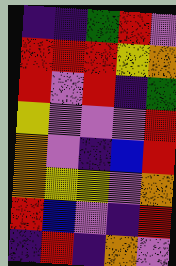[["indigo", "indigo", "green", "red", "violet"], ["red", "red", "red", "yellow", "orange"], ["red", "violet", "red", "indigo", "green"], ["yellow", "violet", "violet", "violet", "red"], ["orange", "violet", "indigo", "blue", "red"], ["orange", "yellow", "yellow", "violet", "orange"], ["red", "blue", "violet", "indigo", "red"], ["indigo", "red", "indigo", "orange", "violet"]]